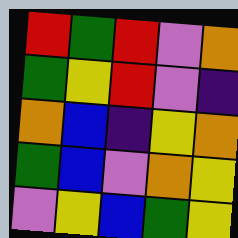[["red", "green", "red", "violet", "orange"], ["green", "yellow", "red", "violet", "indigo"], ["orange", "blue", "indigo", "yellow", "orange"], ["green", "blue", "violet", "orange", "yellow"], ["violet", "yellow", "blue", "green", "yellow"]]